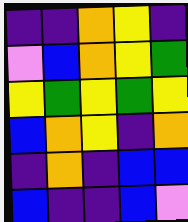[["indigo", "indigo", "orange", "yellow", "indigo"], ["violet", "blue", "orange", "yellow", "green"], ["yellow", "green", "yellow", "green", "yellow"], ["blue", "orange", "yellow", "indigo", "orange"], ["indigo", "orange", "indigo", "blue", "blue"], ["blue", "indigo", "indigo", "blue", "violet"]]